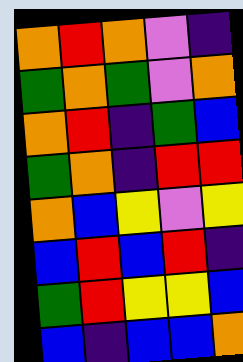[["orange", "red", "orange", "violet", "indigo"], ["green", "orange", "green", "violet", "orange"], ["orange", "red", "indigo", "green", "blue"], ["green", "orange", "indigo", "red", "red"], ["orange", "blue", "yellow", "violet", "yellow"], ["blue", "red", "blue", "red", "indigo"], ["green", "red", "yellow", "yellow", "blue"], ["blue", "indigo", "blue", "blue", "orange"]]